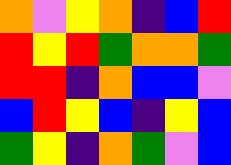[["orange", "violet", "yellow", "orange", "indigo", "blue", "red"], ["red", "yellow", "red", "green", "orange", "orange", "green"], ["red", "red", "indigo", "orange", "blue", "blue", "violet"], ["blue", "red", "yellow", "blue", "indigo", "yellow", "blue"], ["green", "yellow", "indigo", "orange", "green", "violet", "blue"]]